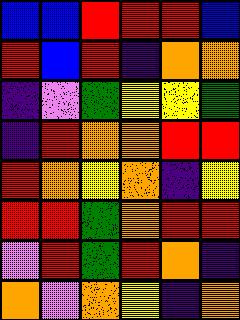[["blue", "blue", "red", "red", "red", "blue"], ["red", "blue", "red", "indigo", "orange", "orange"], ["indigo", "violet", "green", "yellow", "yellow", "green"], ["indigo", "red", "orange", "orange", "red", "red"], ["red", "orange", "yellow", "orange", "indigo", "yellow"], ["red", "red", "green", "orange", "red", "red"], ["violet", "red", "green", "red", "orange", "indigo"], ["orange", "violet", "orange", "yellow", "indigo", "orange"]]